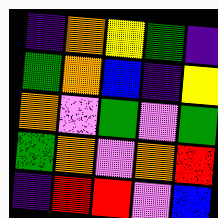[["indigo", "orange", "yellow", "green", "indigo"], ["green", "orange", "blue", "indigo", "yellow"], ["orange", "violet", "green", "violet", "green"], ["green", "orange", "violet", "orange", "red"], ["indigo", "red", "red", "violet", "blue"]]